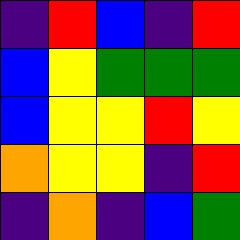[["indigo", "red", "blue", "indigo", "red"], ["blue", "yellow", "green", "green", "green"], ["blue", "yellow", "yellow", "red", "yellow"], ["orange", "yellow", "yellow", "indigo", "red"], ["indigo", "orange", "indigo", "blue", "green"]]